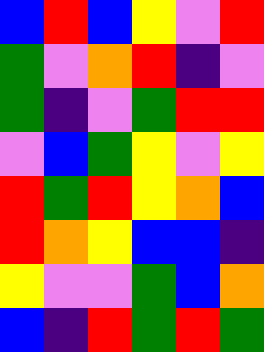[["blue", "red", "blue", "yellow", "violet", "red"], ["green", "violet", "orange", "red", "indigo", "violet"], ["green", "indigo", "violet", "green", "red", "red"], ["violet", "blue", "green", "yellow", "violet", "yellow"], ["red", "green", "red", "yellow", "orange", "blue"], ["red", "orange", "yellow", "blue", "blue", "indigo"], ["yellow", "violet", "violet", "green", "blue", "orange"], ["blue", "indigo", "red", "green", "red", "green"]]